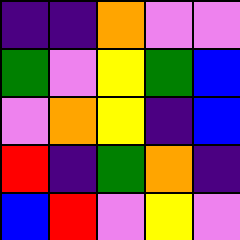[["indigo", "indigo", "orange", "violet", "violet"], ["green", "violet", "yellow", "green", "blue"], ["violet", "orange", "yellow", "indigo", "blue"], ["red", "indigo", "green", "orange", "indigo"], ["blue", "red", "violet", "yellow", "violet"]]